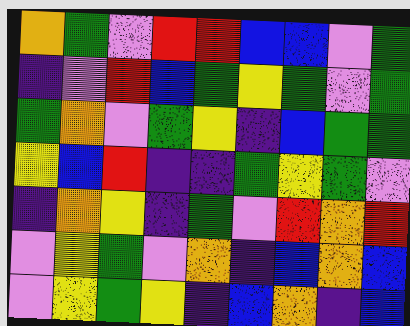[["orange", "green", "violet", "red", "red", "blue", "blue", "violet", "green"], ["indigo", "violet", "red", "blue", "green", "yellow", "green", "violet", "green"], ["green", "orange", "violet", "green", "yellow", "indigo", "blue", "green", "green"], ["yellow", "blue", "red", "indigo", "indigo", "green", "yellow", "green", "violet"], ["indigo", "orange", "yellow", "indigo", "green", "violet", "red", "orange", "red"], ["violet", "yellow", "green", "violet", "orange", "indigo", "blue", "orange", "blue"], ["violet", "yellow", "green", "yellow", "indigo", "blue", "orange", "indigo", "blue"]]